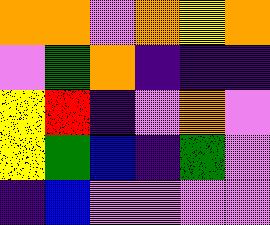[["orange", "orange", "violet", "orange", "yellow", "orange"], ["violet", "green", "orange", "indigo", "indigo", "indigo"], ["yellow", "red", "indigo", "violet", "orange", "violet"], ["yellow", "green", "blue", "indigo", "green", "violet"], ["indigo", "blue", "violet", "violet", "violet", "violet"]]